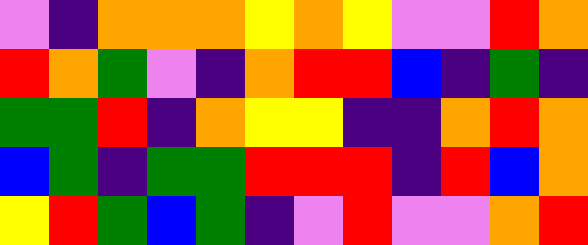[["violet", "indigo", "orange", "orange", "orange", "yellow", "orange", "yellow", "violet", "violet", "red", "orange"], ["red", "orange", "green", "violet", "indigo", "orange", "red", "red", "blue", "indigo", "green", "indigo"], ["green", "green", "red", "indigo", "orange", "yellow", "yellow", "indigo", "indigo", "orange", "red", "orange"], ["blue", "green", "indigo", "green", "green", "red", "red", "red", "indigo", "red", "blue", "orange"], ["yellow", "red", "green", "blue", "green", "indigo", "violet", "red", "violet", "violet", "orange", "red"]]